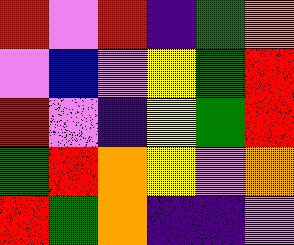[["red", "violet", "red", "indigo", "green", "orange"], ["violet", "blue", "violet", "yellow", "green", "red"], ["red", "violet", "indigo", "yellow", "green", "red"], ["green", "red", "orange", "yellow", "violet", "orange"], ["red", "green", "orange", "indigo", "indigo", "violet"]]